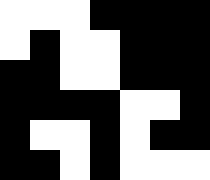[["white", "white", "white", "black", "black", "black", "black"], ["white", "black", "white", "white", "black", "black", "black"], ["black", "black", "white", "white", "black", "black", "black"], ["black", "black", "black", "black", "white", "white", "black"], ["black", "white", "white", "black", "white", "black", "black"], ["black", "black", "white", "black", "white", "white", "white"]]